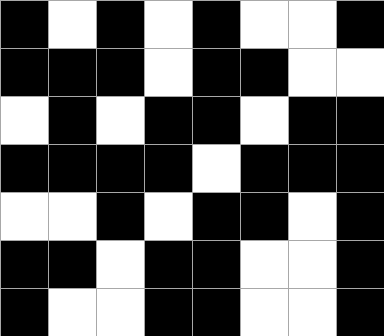[["black", "white", "black", "white", "black", "white", "white", "black"], ["black", "black", "black", "white", "black", "black", "white", "white"], ["white", "black", "white", "black", "black", "white", "black", "black"], ["black", "black", "black", "black", "white", "black", "black", "black"], ["white", "white", "black", "white", "black", "black", "white", "black"], ["black", "black", "white", "black", "black", "white", "white", "black"], ["black", "white", "white", "black", "black", "white", "white", "black"]]